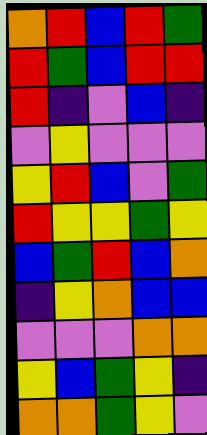[["orange", "red", "blue", "red", "green"], ["red", "green", "blue", "red", "red"], ["red", "indigo", "violet", "blue", "indigo"], ["violet", "yellow", "violet", "violet", "violet"], ["yellow", "red", "blue", "violet", "green"], ["red", "yellow", "yellow", "green", "yellow"], ["blue", "green", "red", "blue", "orange"], ["indigo", "yellow", "orange", "blue", "blue"], ["violet", "violet", "violet", "orange", "orange"], ["yellow", "blue", "green", "yellow", "indigo"], ["orange", "orange", "green", "yellow", "violet"]]